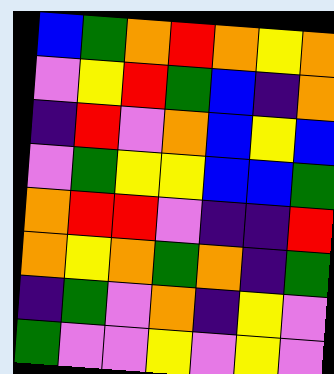[["blue", "green", "orange", "red", "orange", "yellow", "orange"], ["violet", "yellow", "red", "green", "blue", "indigo", "orange"], ["indigo", "red", "violet", "orange", "blue", "yellow", "blue"], ["violet", "green", "yellow", "yellow", "blue", "blue", "green"], ["orange", "red", "red", "violet", "indigo", "indigo", "red"], ["orange", "yellow", "orange", "green", "orange", "indigo", "green"], ["indigo", "green", "violet", "orange", "indigo", "yellow", "violet"], ["green", "violet", "violet", "yellow", "violet", "yellow", "violet"]]